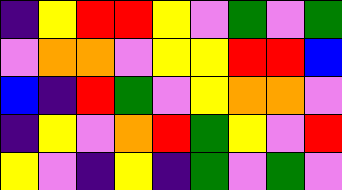[["indigo", "yellow", "red", "red", "yellow", "violet", "green", "violet", "green"], ["violet", "orange", "orange", "violet", "yellow", "yellow", "red", "red", "blue"], ["blue", "indigo", "red", "green", "violet", "yellow", "orange", "orange", "violet"], ["indigo", "yellow", "violet", "orange", "red", "green", "yellow", "violet", "red"], ["yellow", "violet", "indigo", "yellow", "indigo", "green", "violet", "green", "violet"]]